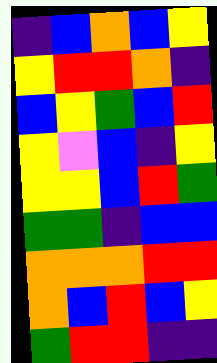[["indigo", "blue", "orange", "blue", "yellow"], ["yellow", "red", "red", "orange", "indigo"], ["blue", "yellow", "green", "blue", "red"], ["yellow", "violet", "blue", "indigo", "yellow"], ["yellow", "yellow", "blue", "red", "green"], ["green", "green", "indigo", "blue", "blue"], ["orange", "orange", "orange", "red", "red"], ["orange", "blue", "red", "blue", "yellow"], ["green", "red", "red", "indigo", "indigo"]]